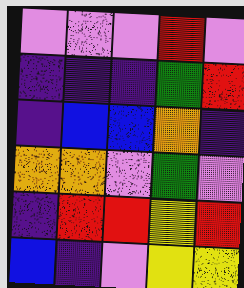[["violet", "violet", "violet", "red", "violet"], ["indigo", "indigo", "indigo", "green", "red"], ["indigo", "blue", "blue", "orange", "indigo"], ["orange", "orange", "violet", "green", "violet"], ["indigo", "red", "red", "yellow", "red"], ["blue", "indigo", "violet", "yellow", "yellow"]]